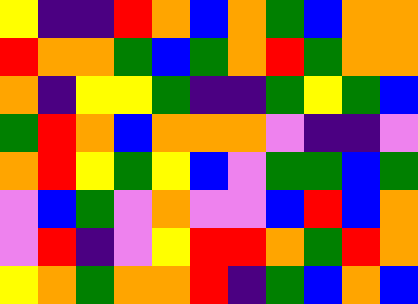[["yellow", "indigo", "indigo", "red", "orange", "blue", "orange", "green", "blue", "orange", "orange"], ["red", "orange", "orange", "green", "blue", "green", "orange", "red", "green", "orange", "orange"], ["orange", "indigo", "yellow", "yellow", "green", "indigo", "indigo", "green", "yellow", "green", "blue"], ["green", "red", "orange", "blue", "orange", "orange", "orange", "violet", "indigo", "indigo", "violet"], ["orange", "red", "yellow", "green", "yellow", "blue", "violet", "green", "green", "blue", "green"], ["violet", "blue", "green", "violet", "orange", "violet", "violet", "blue", "red", "blue", "orange"], ["violet", "red", "indigo", "violet", "yellow", "red", "red", "orange", "green", "red", "orange"], ["yellow", "orange", "green", "orange", "orange", "red", "indigo", "green", "blue", "orange", "blue"]]